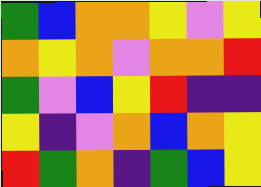[["green", "blue", "orange", "orange", "yellow", "violet", "yellow"], ["orange", "yellow", "orange", "violet", "orange", "orange", "red"], ["green", "violet", "blue", "yellow", "red", "indigo", "indigo"], ["yellow", "indigo", "violet", "orange", "blue", "orange", "yellow"], ["red", "green", "orange", "indigo", "green", "blue", "yellow"]]